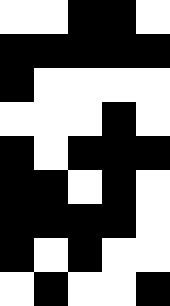[["white", "white", "black", "black", "white"], ["black", "black", "black", "black", "black"], ["black", "white", "white", "white", "white"], ["white", "white", "white", "black", "white"], ["black", "white", "black", "black", "black"], ["black", "black", "white", "black", "white"], ["black", "black", "black", "black", "white"], ["black", "white", "black", "white", "white"], ["white", "black", "white", "white", "black"]]